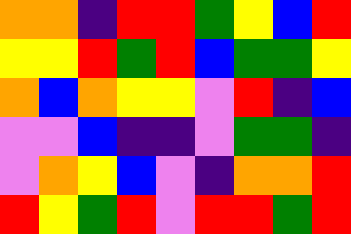[["orange", "orange", "indigo", "red", "red", "green", "yellow", "blue", "red"], ["yellow", "yellow", "red", "green", "red", "blue", "green", "green", "yellow"], ["orange", "blue", "orange", "yellow", "yellow", "violet", "red", "indigo", "blue"], ["violet", "violet", "blue", "indigo", "indigo", "violet", "green", "green", "indigo"], ["violet", "orange", "yellow", "blue", "violet", "indigo", "orange", "orange", "red"], ["red", "yellow", "green", "red", "violet", "red", "red", "green", "red"]]